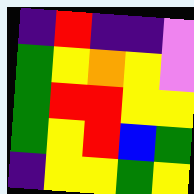[["indigo", "red", "indigo", "indigo", "violet"], ["green", "yellow", "orange", "yellow", "violet"], ["green", "red", "red", "yellow", "yellow"], ["green", "yellow", "red", "blue", "green"], ["indigo", "yellow", "yellow", "green", "yellow"]]